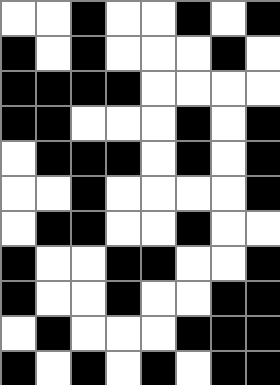[["white", "white", "black", "white", "white", "black", "white", "black"], ["black", "white", "black", "white", "white", "white", "black", "white"], ["black", "black", "black", "black", "white", "white", "white", "white"], ["black", "black", "white", "white", "white", "black", "white", "black"], ["white", "black", "black", "black", "white", "black", "white", "black"], ["white", "white", "black", "white", "white", "white", "white", "black"], ["white", "black", "black", "white", "white", "black", "white", "white"], ["black", "white", "white", "black", "black", "white", "white", "black"], ["black", "white", "white", "black", "white", "white", "black", "black"], ["white", "black", "white", "white", "white", "black", "black", "black"], ["black", "white", "black", "white", "black", "white", "black", "black"]]